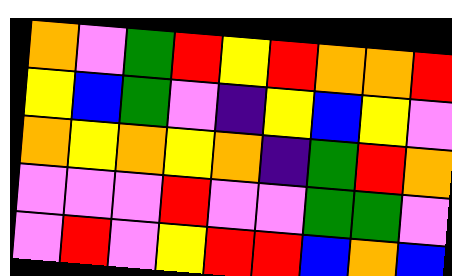[["orange", "violet", "green", "red", "yellow", "red", "orange", "orange", "red"], ["yellow", "blue", "green", "violet", "indigo", "yellow", "blue", "yellow", "violet"], ["orange", "yellow", "orange", "yellow", "orange", "indigo", "green", "red", "orange"], ["violet", "violet", "violet", "red", "violet", "violet", "green", "green", "violet"], ["violet", "red", "violet", "yellow", "red", "red", "blue", "orange", "blue"]]